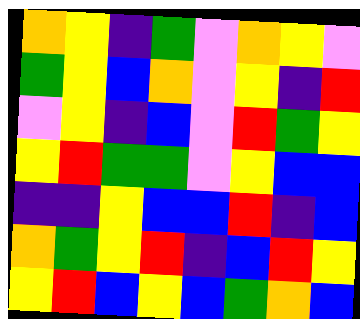[["orange", "yellow", "indigo", "green", "violet", "orange", "yellow", "violet"], ["green", "yellow", "blue", "orange", "violet", "yellow", "indigo", "red"], ["violet", "yellow", "indigo", "blue", "violet", "red", "green", "yellow"], ["yellow", "red", "green", "green", "violet", "yellow", "blue", "blue"], ["indigo", "indigo", "yellow", "blue", "blue", "red", "indigo", "blue"], ["orange", "green", "yellow", "red", "indigo", "blue", "red", "yellow"], ["yellow", "red", "blue", "yellow", "blue", "green", "orange", "blue"]]